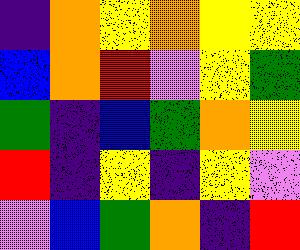[["indigo", "orange", "yellow", "orange", "yellow", "yellow"], ["blue", "orange", "red", "violet", "yellow", "green"], ["green", "indigo", "blue", "green", "orange", "yellow"], ["red", "indigo", "yellow", "indigo", "yellow", "violet"], ["violet", "blue", "green", "orange", "indigo", "red"]]